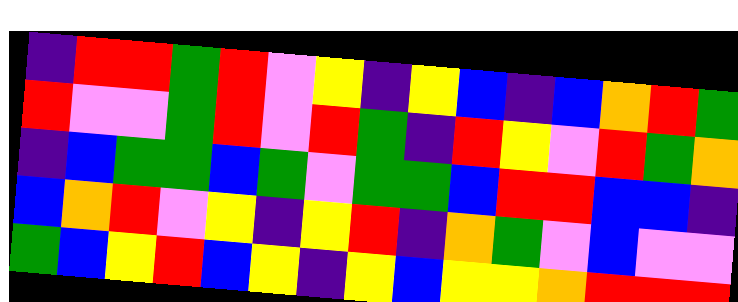[["indigo", "red", "red", "green", "red", "violet", "yellow", "indigo", "yellow", "blue", "indigo", "blue", "orange", "red", "green"], ["red", "violet", "violet", "green", "red", "violet", "red", "green", "indigo", "red", "yellow", "violet", "red", "green", "orange"], ["indigo", "blue", "green", "green", "blue", "green", "violet", "green", "green", "blue", "red", "red", "blue", "blue", "indigo"], ["blue", "orange", "red", "violet", "yellow", "indigo", "yellow", "red", "indigo", "orange", "green", "violet", "blue", "violet", "violet"], ["green", "blue", "yellow", "red", "blue", "yellow", "indigo", "yellow", "blue", "yellow", "yellow", "orange", "red", "red", "red"]]